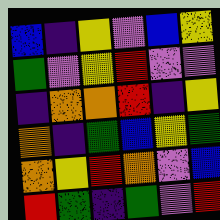[["blue", "indigo", "yellow", "violet", "blue", "yellow"], ["green", "violet", "yellow", "red", "violet", "violet"], ["indigo", "orange", "orange", "red", "indigo", "yellow"], ["orange", "indigo", "green", "blue", "yellow", "green"], ["orange", "yellow", "red", "orange", "violet", "blue"], ["red", "green", "indigo", "green", "violet", "red"]]